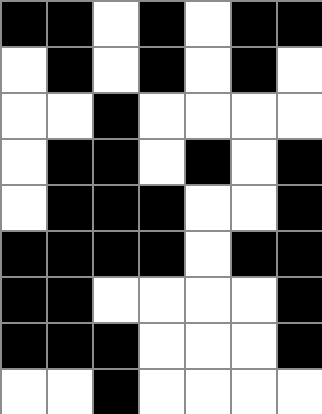[["black", "black", "white", "black", "white", "black", "black"], ["white", "black", "white", "black", "white", "black", "white"], ["white", "white", "black", "white", "white", "white", "white"], ["white", "black", "black", "white", "black", "white", "black"], ["white", "black", "black", "black", "white", "white", "black"], ["black", "black", "black", "black", "white", "black", "black"], ["black", "black", "white", "white", "white", "white", "black"], ["black", "black", "black", "white", "white", "white", "black"], ["white", "white", "black", "white", "white", "white", "white"]]